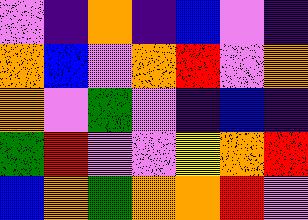[["violet", "indigo", "orange", "indigo", "blue", "violet", "indigo"], ["orange", "blue", "violet", "orange", "red", "violet", "orange"], ["orange", "violet", "green", "violet", "indigo", "blue", "indigo"], ["green", "red", "violet", "violet", "yellow", "orange", "red"], ["blue", "orange", "green", "orange", "orange", "red", "violet"]]